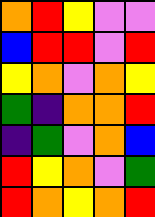[["orange", "red", "yellow", "violet", "violet"], ["blue", "red", "red", "violet", "red"], ["yellow", "orange", "violet", "orange", "yellow"], ["green", "indigo", "orange", "orange", "red"], ["indigo", "green", "violet", "orange", "blue"], ["red", "yellow", "orange", "violet", "green"], ["red", "orange", "yellow", "orange", "red"]]